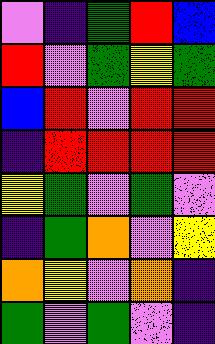[["violet", "indigo", "green", "red", "blue"], ["red", "violet", "green", "yellow", "green"], ["blue", "red", "violet", "red", "red"], ["indigo", "red", "red", "red", "red"], ["yellow", "green", "violet", "green", "violet"], ["indigo", "green", "orange", "violet", "yellow"], ["orange", "yellow", "violet", "orange", "indigo"], ["green", "violet", "green", "violet", "indigo"]]